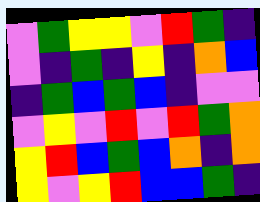[["violet", "green", "yellow", "yellow", "violet", "red", "green", "indigo"], ["violet", "indigo", "green", "indigo", "yellow", "indigo", "orange", "blue"], ["indigo", "green", "blue", "green", "blue", "indigo", "violet", "violet"], ["violet", "yellow", "violet", "red", "violet", "red", "green", "orange"], ["yellow", "red", "blue", "green", "blue", "orange", "indigo", "orange"], ["yellow", "violet", "yellow", "red", "blue", "blue", "green", "indigo"]]